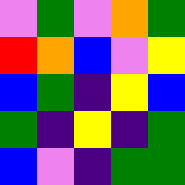[["violet", "green", "violet", "orange", "green"], ["red", "orange", "blue", "violet", "yellow"], ["blue", "green", "indigo", "yellow", "blue"], ["green", "indigo", "yellow", "indigo", "green"], ["blue", "violet", "indigo", "green", "green"]]